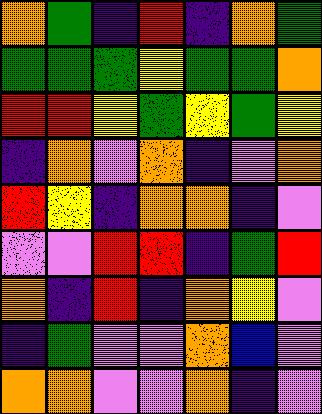[["orange", "green", "indigo", "red", "indigo", "orange", "green"], ["green", "green", "green", "yellow", "green", "green", "orange"], ["red", "red", "yellow", "green", "yellow", "green", "yellow"], ["indigo", "orange", "violet", "orange", "indigo", "violet", "orange"], ["red", "yellow", "indigo", "orange", "orange", "indigo", "violet"], ["violet", "violet", "red", "red", "indigo", "green", "red"], ["orange", "indigo", "red", "indigo", "orange", "yellow", "violet"], ["indigo", "green", "violet", "violet", "orange", "blue", "violet"], ["orange", "orange", "violet", "violet", "orange", "indigo", "violet"]]